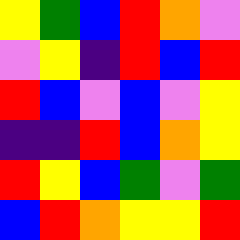[["yellow", "green", "blue", "red", "orange", "violet"], ["violet", "yellow", "indigo", "red", "blue", "red"], ["red", "blue", "violet", "blue", "violet", "yellow"], ["indigo", "indigo", "red", "blue", "orange", "yellow"], ["red", "yellow", "blue", "green", "violet", "green"], ["blue", "red", "orange", "yellow", "yellow", "red"]]